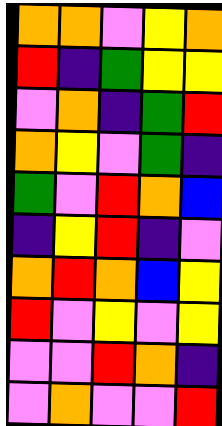[["orange", "orange", "violet", "yellow", "orange"], ["red", "indigo", "green", "yellow", "yellow"], ["violet", "orange", "indigo", "green", "red"], ["orange", "yellow", "violet", "green", "indigo"], ["green", "violet", "red", "orange", "blue"], ["indigo", "yellow", "red", "indigo", "violet"], ["orange", "red", "orange", "blue", "yellow"], ["red", "violet", "yellow", "violet", "yellow"], ["violet", "violet", "red", "orange", "indigo"], ["violet", "orange", "violet", "violet", "red"]]